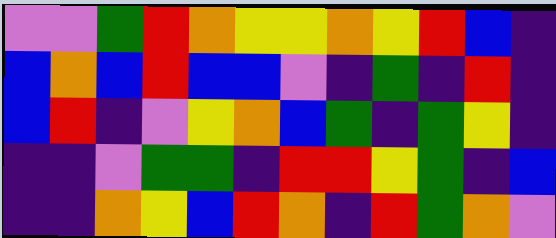[["violet", "violet", "green", "red", "orange", "yellow", "yellow", "orange", "yellow", "red", "blue", "indigo"], ["blue", "orange", "blue", "red", "blue", "blue", "violet", "indigo", "green", "indigo", "red", "indigo"], ["blue", "red", "indigo", "violet", "yellow", "orange", "blue", "green", "indigo", "green", "yellow", "indigo"], ["indigo", "indigo", "violet", "green", "green", "indigo", "red", "red", "yellow", "green", "indigo", "blue"], ["indigo", "indigo", "orange", "yellow", "blue", "red", "orange", "indigo", "red", "green", "orange", "violet"]]